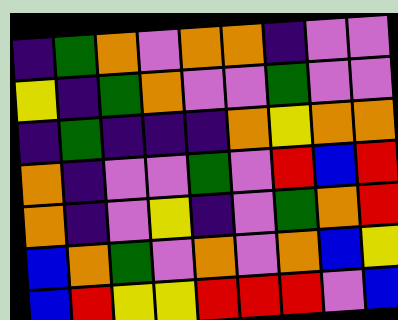[["indigo", "green", "orange", "violet", "orange", "orange", "indigo", "violet", "violet"], ["yellow", "indigo", "green", "orange", "violet", "violet", "green", "violet", "violet"], ["indigo", "green", "indigo", "indigo", "indigo", "orange", "yellow", "orange", "orange"], ["orange", "indigo", "violet", "violet", "green", "violet", "red", "blue", "red"], ["orange", "indigo", "violet", "yellow", "indigo", "violet", "green", "orange", "red"], ["blue", "orange", "green", "violet", "orange", "violet", "orange", "blue", "yellow"], ["blue", "red", "yellow", "yellow", "red", "red", "red", "violet", "blue"]]